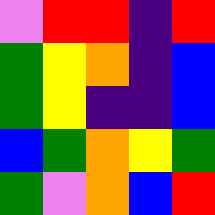[["violet", "red", "red", "indigo", "red"], ["green", "yellow", "orange", "indigo", "blue"], ["green", "yellow", "indigo", "indigo", "blue"], ["blue", "green", "orange", "yellow", "green"], ["green", "violet", "orange", "blue", "red"]]